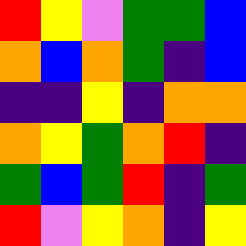[["red", "yellow", "violet", "green", "green", "blue"], ["orange", "blue", "orange", "green", "indigo", "blue"], ["indigo", "indigo", "yellow", "indigo", "orange", "orange"], ["orange", "yellow", "green", "orange", "red", "indigo"], ["green", "blue", "green", "red", "indigo", "green"], ["red", "violet", "yellow", "orange", "indigo", "yellow"]]